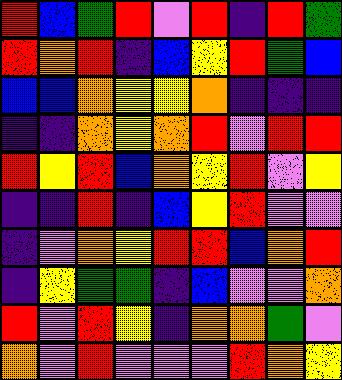[["red", "blue", "green", "red", "violet", "red", "indigo", "red", "green"], ["red", "orange", "red", "indigo", "blue", "yellow", "red", "green", "blue"], ["blue", "blue", "orange", "yellow", "yellow", "orange", "indigo", "indigo", "indigo"], ["indigo", "indigo", "orange", "yellow", "orange", "red", "violet", "red", "red"], ["red", "yellow", "red", "blue", "orange", "yellow", "red", "violet", "yellow"], ["indigo", "indigo", "red", "indigo", "blue", "yellow", "red", "violet", "violet"], ["indigo", "violet", "orange", "yellow", "red", "red", "blue", "orange", "red"], ["indigo", "yellow", "green", "green", "indigo", "blue", "violet", "violet", "orange"], ["red", "violet", "red", "yellow", "indigo", "orange", "orange", "green", "violet"], ["orange", "violet", "red", "violet", "violet", "violet", "red", "orange", "yellow"]]